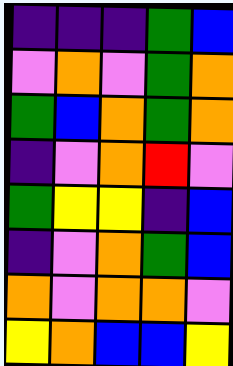[["indigo", "indigo", "indigo", "green", "blue"], ["violet", "orange", "violet", "green", "orange"], ["green", "blue", "orange", "green", "orange"], ["indigo", "violet", "orange", "red", "violet"], ["green", "yellow", "yellow", "indigo", "blue"], ["indigo", "violet", "orange", "green", "blue"], ["orange", "violet", "orange", "orange", "violet"], ["yellow", "orange", "blue", "blue", "yellow"]]